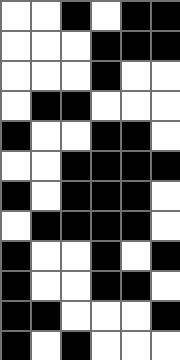[["white", "white", "black", "white", "black", "black"], ["white", "white", "white", "black", "black", "black"], ["white", "white", "white", "black", "white", "white"], ["white", "black", "black", "white", "white", "white"], ["black", "white", "white", "black", "black", "white"], ["white", "white", "black", "black", "black", "black"], ["black", "white", "black", "black", "black", "white"], ["white", "black", "black", "black", "black", "white"], ["black", "white", "white", "black", "white", "black"], ["black", "white", "white", "black", "black", "white"], ["black", "black", "white", "white", "white", "black"], ["black", "white", "black", "white", "white", "white"]]